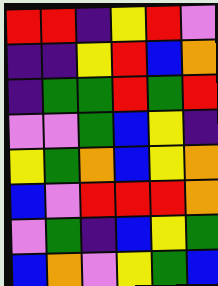[["red", "red", "indigo", "yellow", "red", "violet"], ["indigo", "indigo", "yellow", "red", "blue", "orange"], ["indigo", "green", "green", "red", "green", "red"], ["violet", "violet", "green", "blue", "yellow", "indigo"], ["yellow", "green", "orange", "blue", "yellow", "orange"], ["blue", "violet", "red", "red", "red", "orange"], ["violet", "green", "indigo", "blue", "yellow", "green"], ["blue", "orange", "violet", "yellow", "green", "blue"]]